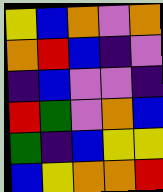[["yellow", "blue", "orange", "violet", "orange"], ["orange", "red", "blue", "indigo", "violet"], ["indigo", "blue", "violet", "violet", "indigo"], ["red", "green", "violet", "orange", "blue"], ["green", "indigo", "blue", "yellow", "yellow"], ["blue", "yellow", "orange", "orange", "red"]]